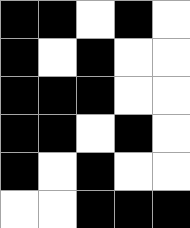[["black", "black", "white", "black", "white"], ["black", "white", "black", "white", "white"], ["black", "black", "black", "white", "white"], ["black", "black", "white", "black", "white"], ["black", "white", "black", "white", "white"], ["white", "white", "black", "black", "black"]]